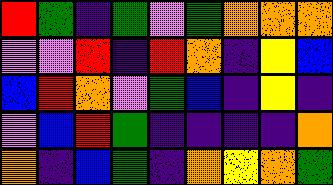[["red", "green", "indigo", "green", "violet", "green", "orange", "orange", "orange"], ["violet", "violet", "red", "indigo", "red", "orange", "indigo", "yellow", "blue"], ["blue", "red", "orange", "violet", "green", "blue", "indigo", "yellow", "indigo"], ["violet", "blue", "red", "green", "indigo", "indigo", "indigo", "indigo", "orange"], ["orange", "indigo", "blue", "green", "indigo", "orange", "yellow", "orange", "green"]]